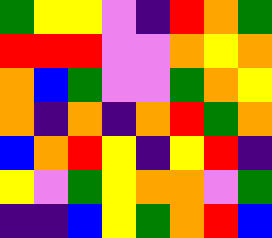[["green", "yellow", "yellow", "violet", "indigo", "red", "orange", "green"], ["red", "red", "red", "violet", "violet", "orange", "yellow", "orange"], ["orange", "blue", "green", "violet", "violet", "green", "orange", "yellow"], ["orange", "indigo", "orange", "indigo", "orange", "red", "green", "orange"], ["blue", "orange", "red", "yellow", "indigo", "yellow", "red", "indigo"], ["yellow", "violet", "green", "yellow", "orange", "orange", "violet", "green"], ["indigo", "indigo", "blue", "yellow", "green", "orange", "red", "blue"]]